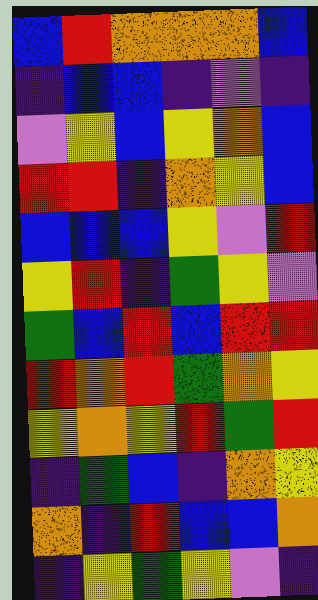[["blue", "red", "orange", "orange", "orange", "blue"], ["indigo", "blue", "blue", "indigo", "violet", "indigo"], ["violet", "yellow", "blue", "yellow", "orange", "blue"], ["red", "red", "indigo", "orange", "yellow", "blue"], ["blue", "blue", "blue", "yellow", "violet", "red"], ["yellow", "red", "indigo", "green", "yellow", "violet"], ["green", "blue", "red", "blue", "red", "red"], ["red", "orange", "red", "green", "orange", "yellow"], ["yellow", "orange", "yellow", "red", "green", "red"], ["indigo", "green", "blue", "indigo", "orange", "yellow"], ["orange", "indigo", "red", "blue", "blue", "orange"], ["indigo", "yellow", "green", "yellow", "violet", "indigo"]]